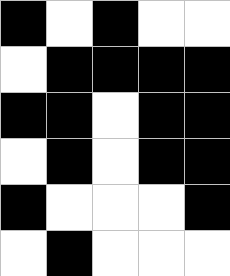[["black", "white", "black", "white", "white"], ["white", "black", "black", "black", "black"], ["black", "black", "white", "black", "black"], ["white", "black", "white", "black", "black"], ["black", "white", "white", "white", "black"], ["white", "black", "white", "white", "white"]]